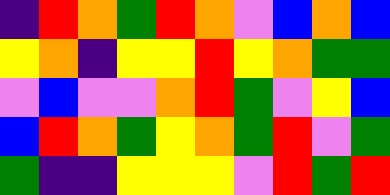[["indigo", "red", "orange", "green", "red", "orange", "violet", "blue", "orange", "blue"], ["yellow", "orange", "indigo", "yellow", "yellow", "red", "yellow", "orange", "green", "green"], ["violet", "blue", "violet", "violet", "orange", "red", "green", "violet", "yellow", "blue"], ["blue", "red", "orange", "green", "yellow", "orange", "green", "red", "violet", "green"], ["green", "indigo", "indigo", "yellow", "yellow", "yellow", "violet", "red", "green", "red"]]